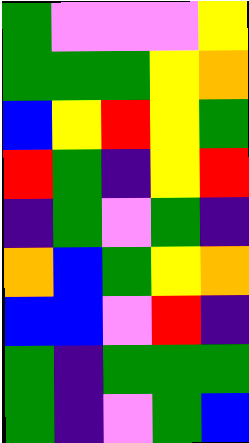[["green", "violet", "violet", "violet", "yellow"], ["green", "green", "green", "yellow", "orange"], ["blue", "yellow", "red", "yellow", "green"], ["red", "green", "indigo", "yellow", "red"], ["indigo", "green", "violet", "green", "indigo"], ["orange", "blue", "green", "yellow", "orange"], ["blue", "blue", "violet", "red", "indigo"], ["green", "indigo", "green", "green", "green"], ["green", "indigo", "violet", "green", "blue"]]